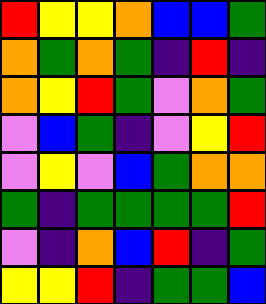[["red", "yellow", "yellow", "orange", "blue", "blue", "green"], ["orange", "green", "orange", "green", "indigo", "red", "indigo"], ["orange", "yellow", "red", "green", "violet", "orange", "green"], ["violet", "blue", "green", "indigo", "violet", "yellow", "red"], ["violet", "yellow", "violet", "blue", "green", "orange", "orange"], ["green", "indigo", "green", "green", "green", "green", "red"], ["violet", "indigo", "orange", "blue", "red", "indigo", "green"], ["yellow", "yellow", "red", "indigo", "green", "green", "blue"]]